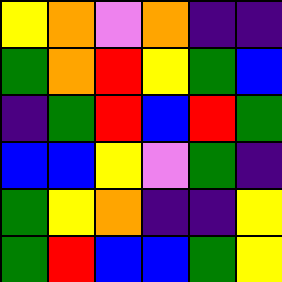[["yellow", "orange", "violet", "orange", "indigo", "indigo"], ["green", "orange", "red", "yellow", "green", "blue"], ["indigo", "green", "red", "blue", "red", "green"], ["blue", "blue", "yellow", "violet", "green", "indigo"], ["green", "yellow", "orange", "indigo", "indigo", "yellow"], ["green", "red", "blue", "blue", "green", "yellow"]]